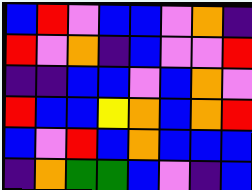[["blue", "red", "violet", "blue", "blue", "violet", "orange", "indigo"], ["red", "violet", "orange", "indigo", "blue", "violet", "violet", "red"], ["indigo", "indigo", "blue", "blue", "violet", "blue", "orange", "violet"], ["red", "blue", "blue", "yellow", "orange", "blue", "orange", "red"], ["blue", "violet", "red", "blue", "orange", "blue", "blue", "blue"], ["indigo", "orange", "green", "green", "blue", "violet", "indigo", "blue"]]